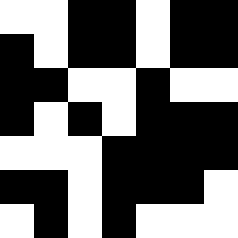[["white", "white", "black", "black", "white", "black", "black"], ["black", "white", "black", "black", "white", "black", "black"], ["black", "black", "white", "white", "black", "white", "white"], ["black", "white", "black", "white", "black", "black", "black"], ["white", "white", "white", "black", "black", "black", "black"], ["black", "black", "white", "black", "black", "black", "white"], ["white", "black", "white", "black", "white", "white", "white"]]